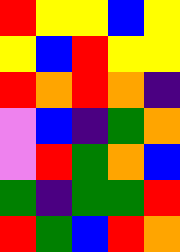[["red", "yellow", "yellow", "blue", "yellow"], ["yellow", "blue", "red", "yellow", "yellow"], ["red", "orange", "red", "orange", "indigo"], ["violet", "blue", "indigo", "green", "orange"], ["violet", "red", "green", "orange", "blue"], ["green", "indigo", "green", "green", "red"], ["red", "green", "blue", "red", "orange"]]